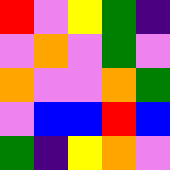[["red", "violet", "yellow", "green", "indigo"], ["violet", "orange", "violet", "green", "violet"], ["orange", "violet", "violet", "orange", "green"], ["violet", "blue", "blue", "red", "blue"], ["green", "indigo", "yellow", "orange", "violet"]]